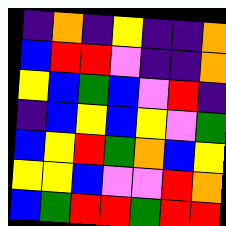[["indigo", "orange", "indigo", "yellow", "indigo", "indigo", "orange"], ["blue", "red", "red", "violet", "indigo", "indigo", "orange"], ["yellow", "blue", "green", "blue", "violet", "red", "indigo"], ["indigo", "blue", "yellow", "blue", "yellow", "violet", "green"], ["blue", "yellow", "red", "green", "orange", "blue", "yellow"], ["yellow", "yellow", "blue", "violet", "violet", "red", "orange"], ["blue", "green", "red", "red", "green", "red", "red"]]